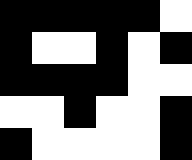[["black", "black", "black", "black", "black", "white"], ["black", "white", "white", "black", "white", "black"], ["black", "black", "black", "black", "white", "white"], ["white", "white", "black", "white", "white", "black"], ["black", "white", "white", "white", "white", "black"]]